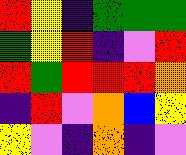[["red", "yellow", "indigo", "green", "green", "green"], ["green", "yellow", "red", "indigo", "violet", "red"], ["red", "green", "red", "red", "red", "orange"], ["indigo", "red", "violet", "orange", "blue", "yellow"], ["yellow", "violet", "indigo", "orange", "indigo", "violet"]]